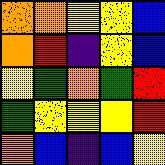[["orange", "orange", "yellow", "yellow", "blue"], ["orange", "red", "indigo", "yellow", "blue"], ["yellow", "green", "orange", "green", "red"], ["green", "yellow", "yellow", "yellow", "red"], ["orange", "blue", "indigo", "blue", "yellow"]]